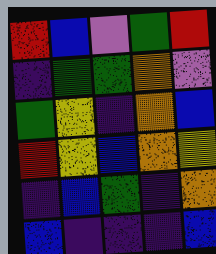[["red", "blue", "violet", "green", "red"], ["indigo", "green", "green", "orange", "violet"], ["green", "yellow", "indigo", "orange", "blue"], ["red", "yellow", "blue", "orange", "yellow"], ["indigo", "blue", "green", "indigo", "orange"], ["blue", "indigo", "indigo", "indigo", "blue"]]